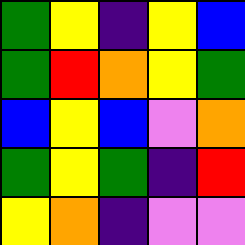[["green", "yellow", "indigo", "yellow", "blue"], ["green", "red", "orange", "yellow", "green"], ["blue", "yellow", "blue", "violet", "orange"], ["green", "yellow", "green", "indigo", "red"], ["yellow", "orange", "indigo", "violet", "violet"]]